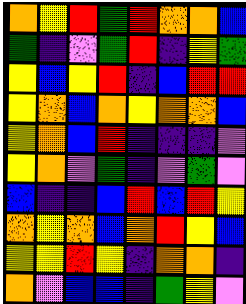[["orange", "yellow", "red", "green", "red", "orange", "orange", "blue"], ["green", "indigo", "violet", "green", "red", "indigo", "yellow", "green"], ["yellow", "blue", "yellow", "red", "indigo", "blue", "red", "red"], ["yellow", "orange", "blue", "orange", "yellow", "orange", "orange", "blue"], ["yellow", "orange", "blue", "red", "indigo", "indigo", "indigo", "violet"], ["yellow", "orange", "violet", "green", "indigo", "violet", "green", "violet"], ["blue", "indigo", "indigo", "blue", "red", "blue", "red", "yellow"], ["orange", "yellow", "orange", "blue", "orange", "red", "yellow", "blue"], ["yellow", "yellow", "red", "yellow", "indigo", "orange", "orange", "indigo"], ["orange", "violet", "blue", "blue", "indigo", "green", "yellow", "violet"]]